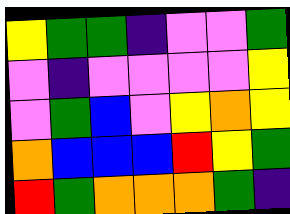[["yellow", "green", "green", "indigo", "violet", "violet", "green"], ["violet", "indigo", "violet", "violet", "violet", "violet", "yellow"], ["violet", "green", "blue", "violet", "yellow", "orange", "yellow"], ["orange", "blue", "blue", "blue", "red", "yellow", "green"], ["red", "green", "orange", "orange", "orange", "green", "indigo"]]